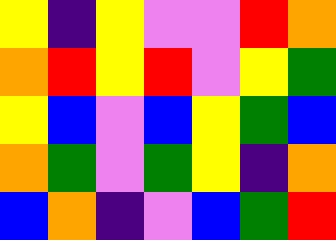[["yellow", "indigo", "yellow", "violet", "violet", "red", "orange"], ["orange", "red", "yellow", "red", "violet", "yellow", "green"], ["yellow", "blue", "violet", "blue", "yellow", "green", "blue"], ["orange", "green", "violet", "green", "yellow", "indigo", "orange"], ["blue", "orange", "indigo", "violet", "blue", "green", "red"]]